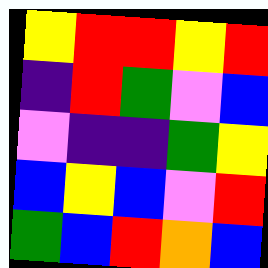[["yellow", "red", "red", "yellow", "red"], ["indigo", "red", "green", "violet", "blue"], ["violet", "indigo", "indigo", "green", "yellow"], ["blue", "yellow", "blue", "violet", "red"], ["green", "blue", "red", "orange", "blue"]]